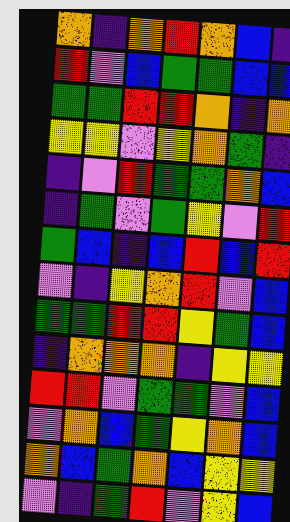[["orange", "indigo", "orange", "red", "orange", "blue", "indigo"], ["red", "violet", "blue", "green", "green", "blue", "blue"], ["green", "green", "red", "red", "orange", "indigo", "orange"], ["yellow", "yellow", "violet", "yellow", "orange", "green", "indigo"], ["indigo", "violet", "red", "green", "green", "orange", "blue"], ["indigo", "green", "violet", "green", "yellow", "violet", "red"], ["green", "blue", "indigo", "blue", "red", "blue", "red"], ["violet", "indigo", "yellow", "orange", "red", "violet", "blue"], ["green", "green", "red", "red", "yellow", "green", "blue"], ["indigo", "orange", "orange", "orange", "indigo", "yellow", "yellow"], ["red", "red", "violet", "green", "green", "violet", "blue"], ["violet", "orange", "blue", "green", "yellow", "orange", "blue"], ["orange", "blue", "green", "orange", "blue", "yellow", "yellow"], ["violet", "indigo", "green", "red", "violet", "yellow", "blue"]]